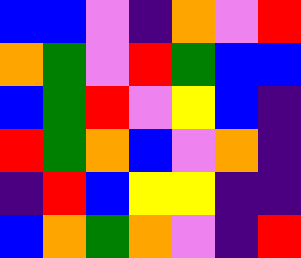[["blue", "blue", "violet", "indigo", "orange", "violet", "red"], ["orange", "green", "violet", "red", "green", "blue", "blue"], ["blue", "green", "red", "violet", "yellow", "blue", "indigo"], ["red", "green", "orange", "blue", "violet", "orange", "indigo"], ["indigo", "red", "blue", "yellow", "yellow", "indigo", "indigo"], ["blue", "orange", "green", "orange", "violet", "indigo", "red"]]